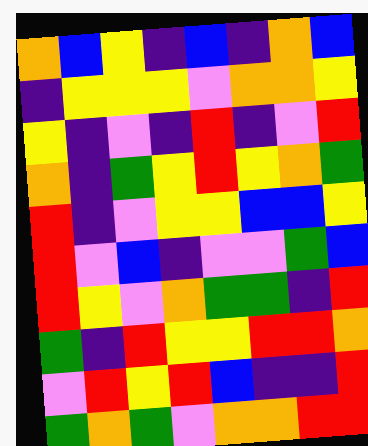[["orange", "blue", "yellow", "indigo", "blue", "indigo", "orange", "blue"], ["indigo", "yellow", "yellow", "yellow", "violet", "orange", "orange", "yellow"], ["yellow", "indigo", "violet", "indigo", "red", "indigo", "violet", "red"], ["orange", "indigo", "green", "yellow", "red", "yellow", "orange", "green"], ["red", "indigo", "violet", "yellow", "yellow", "blue", "blue", "yellow"], ["red", "violet", "blue", "indigo", "violet", "violet", "green", "blue"], ["red", "yellow", "violet", "orange", "green", "green", "indigo", "red"], ["green", "indigo", "red", "yellow", "yellow", "red", "red", "orange"], ["violet", "red", "yellow", "red", "blue", "indigo", "indigo", "red"], ["green", "orange", "green", "violet", "orange", "orange", "red", "red"]]